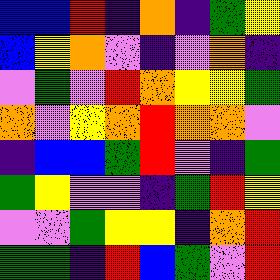[["blue", "blue", "red", "indigo", "orange", "indigo", "green", "yellow"], ["blue", "yellow", "orange", "violet", "indigo", "violet", "orange", "indigo"], ["violet", "green", "violet", "red", "orange", "yellow", "yellow", "green"], ["orange", "violet", "yellow", "orange", "red", "orange", "orange", "violet"], ["indigo", "blue", "blue", "green", "red", "violet", "indigo", "green"], ["green", "yellow", "violet", "violet", "indigo", "green", "red", "yellow"], ["violet", "violet", "green", "yellow", "yellow", "indigo", "orange", "red"], ["green", "green", "indigo", "red", "blue", "green", "violet", "red"]]